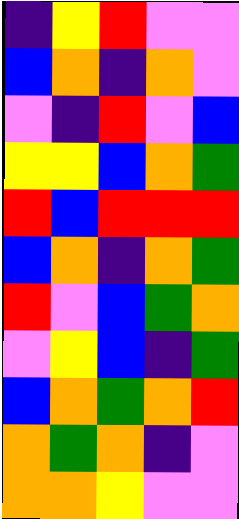[["indigo", "yellow", "red", "violet", "violet"], ["blue", "orange", "indigo", "orange", "violet"], ["violet", "indigo", "red", "violet", "blue"], ["yellow", "yellow", "blue", "orange", "green"], ["red", "blue", "red", "red", "red"], ["blue", "orange", "indigo", "orange", "green"], ["red", "violet", "blue", "green", "orange"], ["violet", "yellow", "blue", "indigo", "green"], ["blue", "orange", "green", "orange", "red"], ["orange", "green", "orange", "indigo", "violet"], ["orange", "orange", "yellow", "violet", "violet"]]